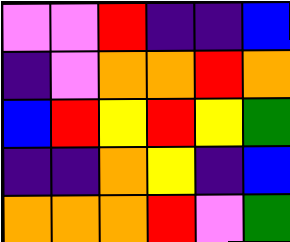[["violet", "violet", "red", "indigo", "indigo", "blue"], ["indigo", "violet", "orange", "orange", "red", "orange"], ["blue", "red", "yellow", "red", "yellow", "green"], ["indigo", "indigo", "orange", "yellow", "indigo", "blue"], ["orange", "orange", "orange", "red", "violet", "green"]]